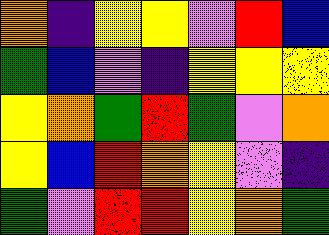[["orange", "indigo", "yellow", "yellow", "violet", "red", "blue"], ["green", "blue", "violet", "indigo", "yellow", "yellow", "yellow"], ["yellow", "orange", "green", "red", "green", "violet", "orange"], ["yellow", "blue", "red", "orange", "yellow", "violet", "indigo"], ["green", "violet", "red", "red", "yellow", "orange", "green"]]